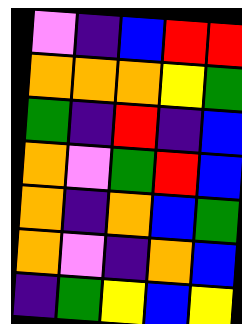[["violet", "indigo", "blue", "red", "red"], ["orange", "orange", "orange", "yellow", "green"], ["green", "indigo", "red", "indigo", "blue"], ["orange", "violet", "green", "red", "blue"], ["orange", "indigo", "orange", "blue", "green"], ["orange", "violet", "indigo", "orange", "blue"], ["indigo", "green", "yellow", "blue", "yellow"]]